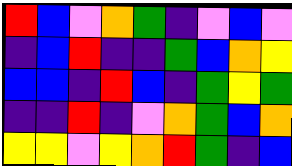[["red", "blue", "violet", "orange", "green", "indigo", "violet", "blue", "violet"], ["indigo", "blue", "red", "indigo", "indigo", "green", "blue", "orange", "yellow"], ["blue", "blue", "indigo", "red", "blue", "indigo", "green", "yellow", "green"], ["indigo", "indigo", "red", "indigo", "violet", "orange", "green", "blue", "orange"], ["yellow", "yellow", "violet", "yellow", "orange", "red", "green", "indigo", "blue"]]